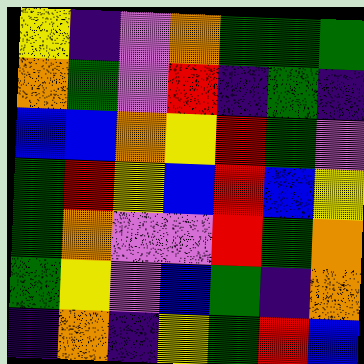[["yellow", "indigo", "violet", "orange", "green", "green", "green"], ["orange", "green", "violet", "red", "indigo", "green", "indigo"], ["blue", "blue", "orange", "yellow", "red", "green", "violet"], ["green", "red", "yellow", "blue", "red", "blue", "yellow"], ["green", "orange", "violet", "violet", "red", "green", "orange"], ["green", "yellow", "violet", "blue", "green", "indigo", "orange"], ["indigo", "orange", "indigo", "yellow", "green", "red", "blue"]]